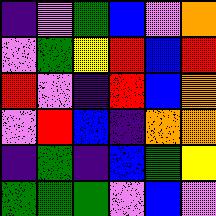[["indigo", "violet", "green", "blue", "violet", "orange"], ["violet", "green", "yellow", "red", "blue", "red"], ["red", "violet", "indigo", "red", "blue", "orange"], ["violet", "red", "blue", "indigo", "orange", "orange"], ["indigo", "green", "indigo", "blue", "green", "yellow"], ["green", "green", "green", "violet", "blue", "violet"]]